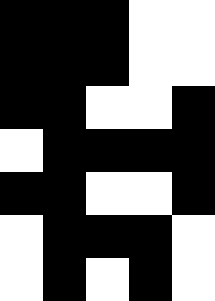[["black", "black", "black", "white", "white"], ["black", "black", "black", "white", "white"], ["black", "black", "white", "white", "black"], ["white", "black", "black", "black", "black"], ["black", "black", "white", "white", "black"], ["white", "black", "black", "black", "white"], ["white", "black", "white", "black", "white"]]